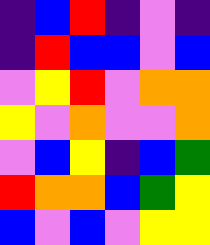[["indigo", "blue", "red", "indigo", "violet", "indigo"], ["indigo", "red", "blue", "blue", "violet", "blue"], ["violet", "yellow", "red", "violet", "orange", "orange"], ["yellow", "violet", "orange", "violet", "violet", "orange"], ["violet", "blue", "yellow", "indigo", "blue", "green"], ["red", "orange", "orange", "blue", "green", "yellow"], ["blue", "violet", "blue", "violet", "yellow", "yellow"]]